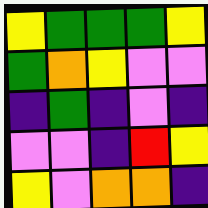[["yellow", "green", "green", "green", "yellow"], ["green", "orange", "yellow", "violet", "violet"], ["indigo", "green", "indigo", "violet", "indigo"], ["violet", "violet", "indigo", "red", "yellow"], ["yellow", "violet", "orange", "orange", "indigo"]]